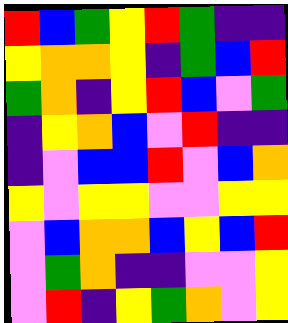[["red", "blue", "green", "yellow", "red", "green", "indigo", "indigo"], ["yellow", "orange", "orange", "yellow", "indigo", "green", "blue", "red"], ["green", "orange", "indigo", "yellow", "red", "blue", "violet", "green"], ["indigo", "yellow", "orange", "blue", "violet", "red", "indigo", "indigo"], ["indigo", "violet", "blue", "blue", "red", "violet", "blue", "orange"], ["yellow", "violet", "yellow", "yellow", "violet", "violet", "yellow", "yellow"], ["violet", "blue", "orange", "orange", "blue", "yellow", "blue", "red"], ["violet", "green", "orange", "indigo", "indigo", "violet", "violet", "yellow"], ["violet", "red", "indigo", "yellow", "green", "orange", "violet", "yellow"]]